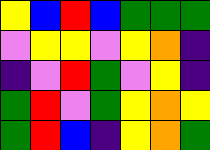[["yellow", "blue", "red", "blue", "green", "green", "green"], ["violet", "yellow", "yellow", "violet", "yellow", "orange", "indigo"], ["indigo", "violet", "red", "green", "violet", "yellow", "indigo"], ["green", "red", "violet", "green", "yellow", "orange", "yellow"], ["green", "red", "blue", "indigo", "yellow", "orange", "green"]]